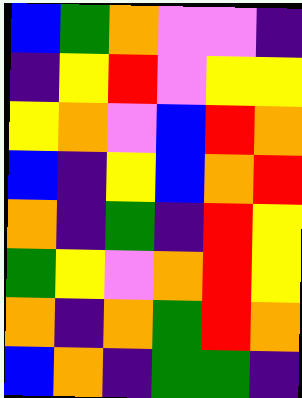[["blue", "green", "orange", "violet", "violet", "indigo"], ["indigo", "yellow", "red", "violet", "yellow", "yellow"], ["yellow", "orange", "violet", "blue", "red", "orange"], ["blue", "indigo", "yellow", "blue", "orange", "red"], ["orange", "indigo", "green", "indigo", "red", "yellow"], ["green", "yellow", "violet", "orange", "red", "yellow"], ["orange", "indigo", "orange", "green", "red", "orange"], ["blue", "orange", "indigo", "green", "green", "indigo"]]